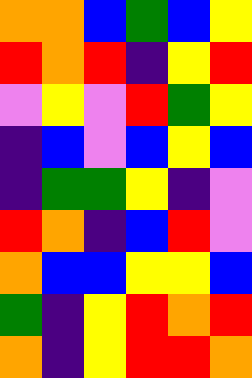[["orange", "orange", "blue", "green", "blue", "yellow"], ["red", "orange", "red", "indigo", "yellow", "red"], ["violet", "yellow", "violet", "red", "green", "yellow"], ["indigo", "blue", "violet", "blue", "yellow", "blue"], ["indigo", "green", "green", "yellow", "indigo", "violet"], ["red", "orange", "indigo", "blue", "red", "violet"], ["orange", "blue", "blue", "yellow", "yellow", "blue"], ["green", "indigo", "yellow", "red", "orange", "red"], ["orange", "indigo", "yellow", "red", "red", "orange"]]